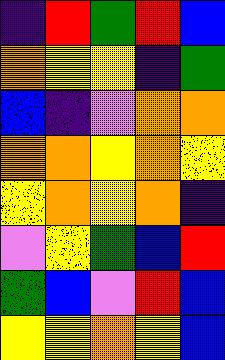[["indigo", "red", "green", "red", "blue"], ["orange", "yellow", "yellow", "indigo", "green"], ["blue", "indigo", "violet", "orange", "orange"], ["orange", "orange", "yellow", "orange", "yellow"], ["yellow", "orange", "yellow", "orange", "indigo"], ["violet", "yellow", "green", "blue", "red"], ["green", "blue", "violet", "red", "blue"], ["yellow", "yellow", "orange", "yellow", "blue"]]